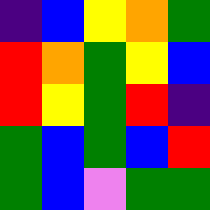[["indigo", "blue", "yellow", "orange", "green"], ["red", "orange", "green", "yellow", "blue"], ["red", "yellow", "green", "red", "indigo"], ["green", "blue", "green", "blue", "red"], ["green", "blue", "violet", "green", "green"]]